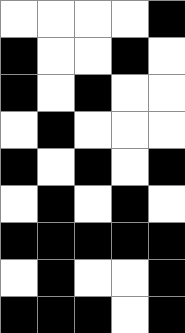[["white", "white", "white", "white", "black"], ["black", "white", "white", "black", "white"], ["black", "white", "black", "white", "white"], ["white", "black", "white", "white", "white"], ["black", "white", "black", "white", "black"], ["white", "black", "white", "black", "white"], ["black", "black", "black", "black", "black"], ["white", "black", "white", "white", "black"], ["black", "black", "black", "white", "black"]]